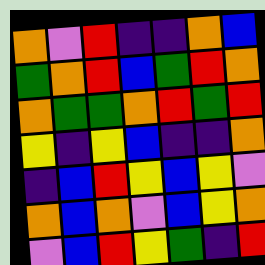[["orange", "violet", "red", "indigo", "indigo", "orange", "blue"], ["green", "orange", "red", "blue", "green", "red", "orange"], ["orange", "green", "green", "orange", "red", "green", "red"], ["yellow", "indigo", "yellow", "blue", "indigo", "indigo", "orange"], ["indigo", "blue", "red", "yellow", "blue", "yellow", "violet"], ["orange", "blue", "orange", "violet", "blue", "yellow", "orange"], ["violet", "blue", "red", "yellow", "green", "indigo", "red"]]